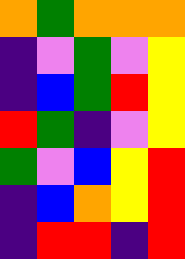[["orange", "green", "orange", "orange", "orange"], ["indigo", "violet", "green", "violet", "yellow"], ["indigo", "blue", "green", "red", "yellow"], ["red", "green", "indigo", "violet", "yellow"], ["green", "violet", "blue", "yellow", "red"], ["indigo", "blue", "orange", "yellow", "red"], ["indigo", "red", "red", "indigo", "red"]]